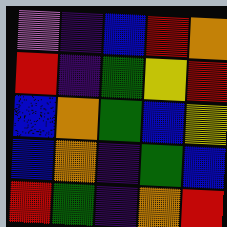[["violet", "indigo", "blue", "red", "orange"], ["red", "indigo", "green", "yellow", "red"], ["blue", "orange", "green", "blue", "yellow"], ["blue", "orange", "indigo", "green", "blue"], ["red", "green", "indigo", "orange", "red"]]